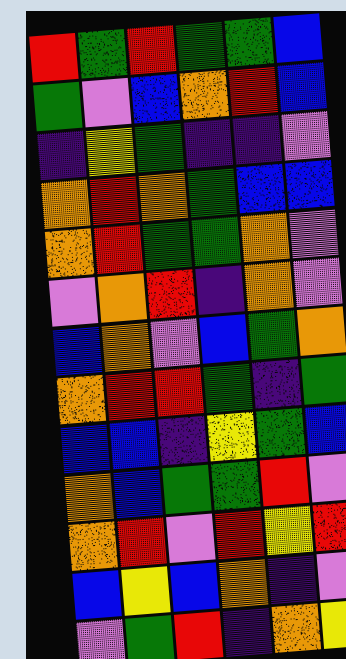[["red", "green", "red", "green", "green", "blue"], ["green", "violet", "blue", "orange", "red", "blue"], ["indigo", "yellow", "green", "indigo", "indigo", "violet"], ["orange", "red", "orange", "green", "blue", "blue"], ["orange", "red", "green", "green", "orange", "violet"], ["violet", "orange", "red", "indigo", "orange", "violet"], ["blue", "orange", "violet", "blue", "green", "orange"], ["orange", "red", "red", "green", "indigo", "green"], ["blue", "blue", "indigo", "yellow", "green", "blue"], ["orange", "blue", "green", "green", "red", "violet"], ["orange", "red", "violet", "red", "yellow", "red"], ["blue", "yellow", "blue", "orange", "indigo", "violet"], ["violet", "green", "red", "indigo", "orange", "yellow"]]